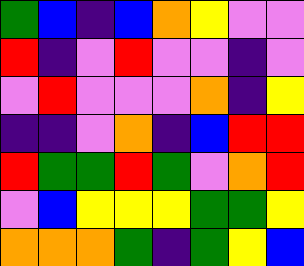[["green", "blue", "indigo", "blue", "orange", "yellow", "violet", "violet"], ["red", "indigo", "violet", "red", "violet", "violet", "indigo", "violet"], ["violet", "red", "violet", "violet", "violet", "orange", "indigo", "yellow"], ["indigo", "indigo", "violet", "orange", "indigo", "blue", "red", "red"], ["red", "green", "green", "red", "green", "violet", "orange", "red"], ["violet", "blue", "yellow", "yellow", "yellow", "green", "green", "yellow"], ["orange", "orange", "orange", "green", "indigo", "green", "yellow", "blue"]]